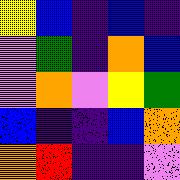[["yellow", "blue", "indigo", "blue", "indigo"], ["violet", "green", "indigo", "orange", "blue"], ["violet", "orange", "violet", "yellow", "green"], ["blue", "indigo", "indigo", "blue", "orange"], ["orange", "red", "indigo", "indigo", "violet"]]